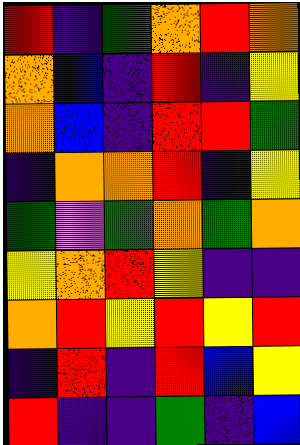[["red", "indigo", "green", "orange", "red", "orange"], ["orange", "blue", "indigo", "red", "indigo", "yellow"], ["orange", "blue", "indigo", "red", "red", "green"], ["indigo", "orange", "orange", "red", "indigo", "yellow"], ["green", "violet", "green", "orange", "green", "orange"], ["yellow", "orange", "red", "yellow", "indigo", "indigo"], ["orange", "red", "yellow", "red", "yellow", "red"], ["indigo", "red", "indigo", "red", "blue", "yellow"], ["red", "indigo", "indigo", "green", "indigo", "blue"]]